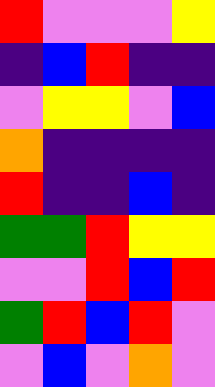[["red", "violet", "violet", "violet", "yellow"], ["indigo", "blue", "red", "indigo", "indigo"], ["violet", "yellow", "yellow", "violet", "blue"], ["orange", "indigo", "indigo", "indigo", "indigo"], ["red", "indigo", "indigo", "blue", "indigo"], ["green", "green", "red", "yellow", "yellow"], ["violet", "violet", "red", "blue", "red"], ["green", "red", "blue", "red", "violet"], ["violet", "blue", "violet", "orange", "violet"]]